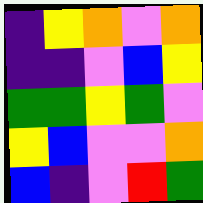[["indigo", "yellow", "orange", "violet", "orange"], ["indigo", "indigo", "violet", "blue", "yellow"], ["green", "green", "yellow", "green", "violet"], ["yellow", "blue", "violet", "violet", "orange"], ["blue", "indigo", "violet", "red", "green"]]